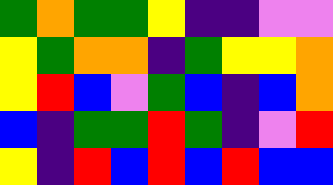[["green", "orange", "green", "green", "yellow", "indigo", "indigo", "violet", "violet"], ["yellow", "green", "orange", "orange", "indigo", "green", "yellow", "yellow", "orange"], ["yellow", "red", "blue", "violet", "green", "blue", "indigo", "blue", "orange"], ["blue", "indigo", "green", "green", "red", "green", "indigo", "violet", "red"], ["yellow", "indigo", "red", "blue", "red", "blue", "red", "blue", "blue"]]